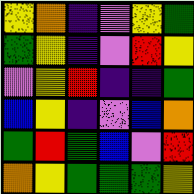[["yellow", "orange", "indigo", "violet", "yellow", "green"], ["green", "yellow", "indigo", "violet", "red", "yellow"], ["violet", "yellow", "red", "indigo", "indigo", "green"], ["blue", "yellow", "indigo", "violet", "blue", "orange"], ["green", "red", "green", "blue", "violet", "red"], ["orange", "yellow", "green", "green", "green", "yellow"]]